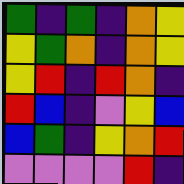[["green", "indigo", "green", "indigo", "orange", "yellow"], ["yellow", "green", "orange", "indigo", "orange", "yellow"], ["yellow", "red", "indigo", "red", "orange", "indigo"], ["red", "blue", "indigo", "violet", "yellow", "blue"], ["blue", "green", "indigo", "yellow", "orange", "red"], ["violet", "violet", "violet", "violet", "red", "indigo"]]